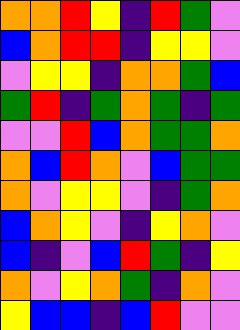[["orange", "orange", "red", "yellow", "indigo", "red", "green", "violet"], ["blue", "orange", "red", "red", "indigo", "yellow", "yellow", "violet"], ["violet", "yellow", "yellow", "indigo", "orange", "orange", "green", "blue"], ["green", "red", "indigo", "green", "orange", "green", "indigo", "green"], ["violet", "violet", "red", "blue", "orange", "green", "green", "orange"], ["orange", "blue", "red", "orange", "violet", "blue", "green", "green"], ["orange", "violet", "yellow", "yellow", "violet", "indigo", "green", "orange"], ["blue", "orange", "yellow", "violet", "indigo", "yellow", "orange", "violet"], ["blue", "indigo", "violet", "blue", "red", "green", "indigo", "yellow"], ["orange", "violet", "yellow", "orange", "green", "indigo", "orange", "violet"], ["yellow", "blue", "blue", "indigo", "blue", "red", "violet", "violet"]]